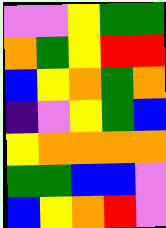[["violet", "violet", "yellow", "green", "green"], ["orange", "green", "yellow", "red", "red"], ["blue", "yellow", "orange", "green", "orange"], ["indigo", "violet", "yellow", "green", "blue"], ["yellow", "orange", "orange", "orange", "orange"], ["green", "green", "blue", "blue", "violet"], ["blue", "yellow", "orange", "red", "violet"]]